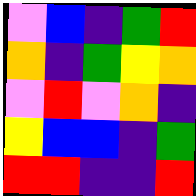[["violet", "blue", "indigo", "green", "red"], ["orange", "indigo", "green", "yellow", "orange"], ["violet", "red", "violet", "orange", "indigo"], ["yellow", "blue", "blue", "indigo", "green"], ["red", "red", "indigo", "indigo", "red"]]